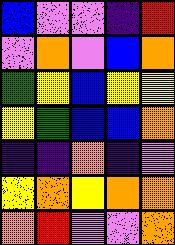[["blue", "violet", "violet", "indigo", "red"], ["violet", "orange", "violet", "blue", "orange"], ["green", "yellow", "blue", "yellow", "yellow"], ["yellow", "green", "blue", "blue", "orange"], ["indigo", "indigo", "orange", "indigo", "violet"], ["yellow", "orange", "yellow", "orange", "orange"], ["orange", "red", "violet", "violet", "orange"]]